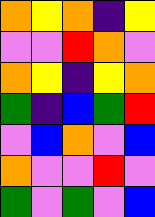[["orange", "yellow", "orange", "indigo", "yellow"], ["violet", "violet", "red", "orange", "violet"], ["orange", "yellow", "indigo", "yellow", "orange"], ["green", "indigo", "blue", "green", "red"], ["violet", "blue", "orange", "violet", "blue"], ["orange", "violet", "violet", "red", "violet"], ["green", "violet", "green", "violet", "blue"]]